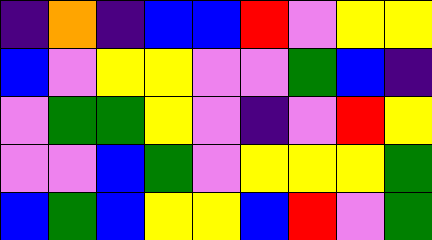[["indigo", "orange", "indigo", "blue", "blue", "red", "violet", "yellow", "yellow"], ["blue", "violet", "yellow", "yellow", "violet", "violet", "green", "blue", "indigo"], ["violet", "green", "green", "yellow", "violet", "indigo", "violet", "red", "yellow"], ["violet", "violet", "blue", "green", "violet", "yellow", "yellow", "yellow", "green"], ["blue", "green", "blue", "yellow", "yellow", "blue", "red", "violet", "green"]]